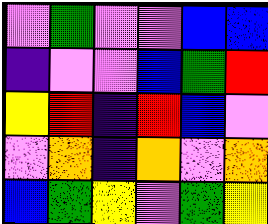[["violet", "green", "violet", "violet", "blue", "blue"], ["indigo", "violet", "violet", "blue", "green", "red"], ["yellow", "red", "indigo", "red", "blue", "violet"], ["violet", "orange", "indigo", "orange", "violet", "orange"], ["blue", "green", "yellow", "violet", "green", "yellow"]]